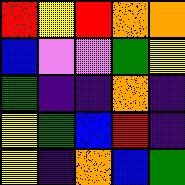[["red", "yellow", "red", "orange", "orange"], ["blue", "violet", "violet", "green", "yellow"], ["green", "indigo", "indigo", "orange", "indigo"], ["yellow", "green", "blue", "red", "indigo"], ["yellow", "indigo", "orange", "blue", "green"]]